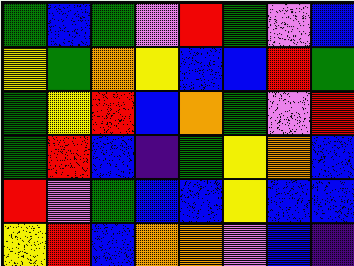[["green", "blue", "green", "violet", "red", "green", "violet", "blue"], ["yellow", "green", "orange", "yellow", "blue", "blue", "red", "green"], ["green", "yellow", "red", "blue", "orange", "green", "violet", "red"], ["green", "red", "blue", "indigo", "green", "yellow", "orange", "blue"], ["red", "violet", "green", "blue", "blue", "yellow", "blue", "blue"], ["yellow", "red", "blue", "orange", "orange", "violet", "blue", "indigo"]]